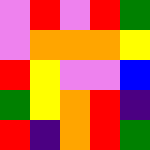[["violet", "red", "violet", "red", "green"], ["violet", "orange", "orange", "orange", "yellow"], ["red", "yellow", "violet", "violet", "blue"], ["green", "yellow", "orange", "red", "indigo"], ["red", "indigo", "orange", "red", "green"]]